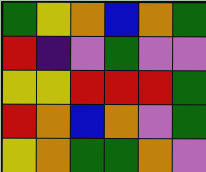[["green", "yellow", "orange", "blue", "orange", "green"], ["red", "indigo", "violet", "green", "violet", "violet"], ["yellow", "yellow", "red", "red", "red", "green"], ["red", "orange", "blue", "orange", "violet", "green"], ["yellow", "orange", "green", "green", "orange", "violet"]]